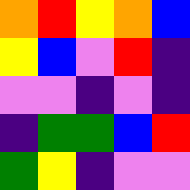[["orange", "red", "yellow", "orange", "blue"], ["yellow", "blue", "violet", "red", "indigo"], ["violet", "violet", "indigo", "violet", "indigo"], ["indigo", "green", "green", "blue", "red"], ["green", "yellow", "indigo", "violet", "violet"]]